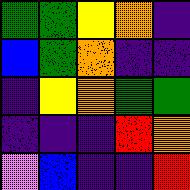[["green", "green", "yellow", "orange", "indigo"], ["blue", "green", "orange", "indigo", "indigo"], ["indigo", "yellow", "orange", "green", "green"], ["indigo", "indigo", "indigo", "red", "orange"], ["violet", "blue", "indigo", "indigo", "red"]]